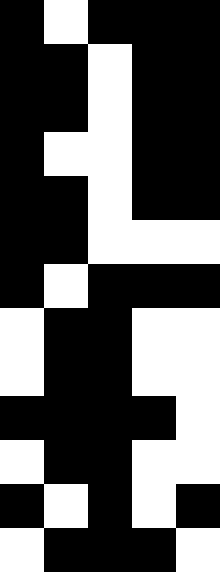[["black", "white", "black", "black", "black"], ["black", "black", "white", "black", "black"], ["black", "black", "white", "black", "black"], ["black", "white", "white", "black", "black"], ["black", "black", "white", "black", "black"], ["black", "black", "white", "white", "white"], ["black", "white", "black", "black", "black"], ["white", "black", "black", "white", "white"], ["white", "black", "black", "white", "white"], ["black", "black", "black", "black", "white"], ["white", "black", "black", "white", "white"], ["black", "white", "black", "white", "black"], ["white", "black", "black", "black", "white"]]